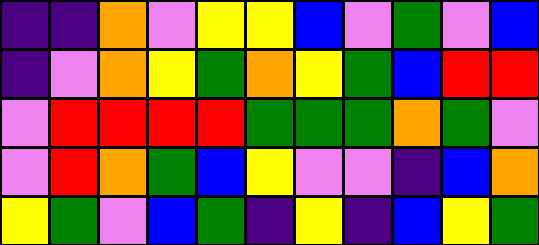[["indigo", "indigo", "orange", "violet", "yellow", "yellow", "blue", "violet", "green", "violet", "blue"], ["indigo", "violet", "orange", "yellow", "green", "orange", "yellow", "green", "blue", "red", "red"], ["violet", "red", "red", "red", "red", "green", "green", "green", "orange", "green", "violet"], ["violet", "red", "orange", "green", "blue", "yellow", "violet", "violet", "indigo", "blue", "orange"], ["yellow", "green", "violet", "blue", "green", "indigo", "yellow", "indigo", "blue", "yellow", "green"]]